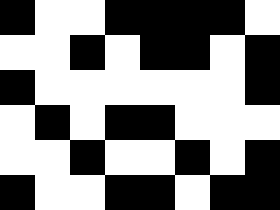[["black", "white", "white", "black", "black", "black", "black", "white"], ["white", "white", "black", "white", "black", "black", "white", "black"], ["black", "white", "white", "white", "white", "white", "white", "black"], ["white", "black", "white", "black", "black", "white", "white", "white"], ["white", "white", "black", "white", "white", "black", "white", "black"], ["black", "white", "white", "black", "black", "white", "black", "black"]]